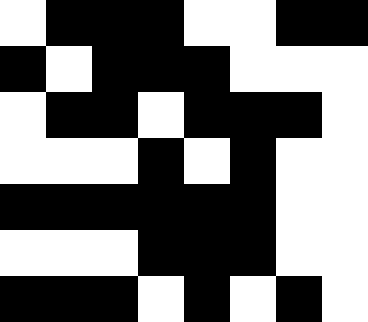[["white", "black", "black", "black", "white", "white", "black", "black"], ["black", "white", "black", "black", "black", "white", "white", "white"], ["white", "black", "black", "white", "black", "black", "black", "white"], ["white", "white", "white", "black", "white", "black", "white", "white"], ["black", "black", "black", "black", "black", "black", "white", "white"], ["white", "white", "white", "black", "black", "black", "white", "white"], ["black", "black", "black", "white", "black", "white", "black", "white"]]